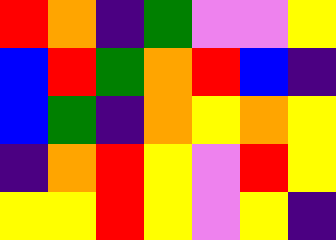[["red", "orange", "indigo", "green", "violet", "violet", "yellow"], ["blue", "red", "green", "orange", "red", "blue", "indigo"], ["blue", "green", "indigo", "orange", "yellow", "orange", "yellow"], ["indigo", "orange", "red", "yellow", "violet", "red", "yellow"], ["yellow", "yellow", "red", "yellow", "violet", "yellow", "indigo"]]